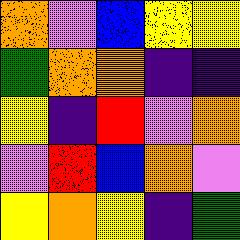[["orange", "violet", "blue", "yellow", "yellow"], ["green", "orange", "orange", "indigo", "indigo"], ["yellow", "indigo", "red", "violet", "orange"], ["violet", "red", "blue", "orange", "violet"], ["yellow", "orange", "yellow", "indigo", "green"]]